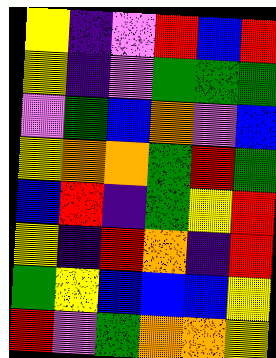[["yellow", "indigo", "violet", "red", "blue", "red"], ["yellow", "indigo", "violet", "green", "green", "green"], ["violet", "green", "blue", "orange", "violet", "blue"], ["yellow", "orange", "orange", "green", "red", "green"], ["blue", "red", "indigo", "green", "yellow", "red"], ["yellow", "indigo", "red", "orange", "indigo", "red"], ["green", "yellow", "blue", "blue", "blue", "yellow"], ["red", "violet", "green", "orange", "orange", "yellow"]]